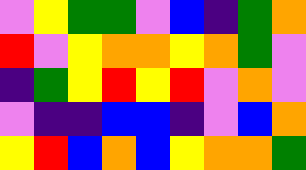[["violet", "yellow", "green", "green", "violet", "blue", "indigo", "green", "orange"], ["red", "violet", "yellow", "orange", "orange", "yellow", "orange", "green", "violet"], ["indigo", "green", "yellow", "red", "yellow", "red", "violet", "orange", "violet"], ["violet", "indigo", "indigo", "blue", "blue", "indigo", "violet", "blue", "orange"], ["yellow", "red", "blue", "orange", "blue", "yellow", "orange", "orange", "green"]]